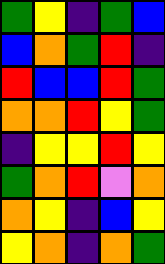[["green", "yellow", "indigo", "green", "blue"], ["blue", "orange", "green", "red", "indigo"], ["red", "blue", "blue", "red", "green"], ["orange", "orange", "red", "yellow", "green"], ["indigo", "yellow", "yellow", "red", "yellow"], ["green", "orange", "red", "violet", "orange"], ["orange", "yellow", "indigo", "blue", "yellow"], ["yellow", "orange", "indigo", "orange", "green"]]